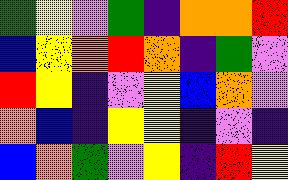[["green", "yellow", "violet", "green", "indigo", "orange", "orange", "red"], ["blue", "yellow", "orange", "red", "orange", "indigo", "green", "violet"], ["red", "yellow", "indigo", "violet", "yellow", "blue", "orange", "violet"], ["orange", "blue", "indigo", "yellow", "yellow", "indigo", "violet", "indigo"], ["blue", "orange", "green", "violet", "yellow", "indigo", "red", "yellow"]]